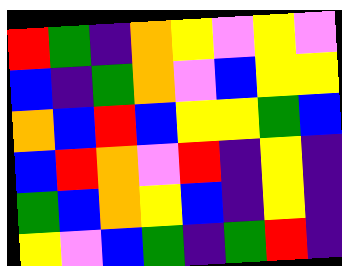[["red", "green", "indigo", "orange", "yellow", "violet", "yellow", "violet"], ["blue", "indigo", "green", "orange", "violet", "blue", "yellow", "yellow"], ["orange", "blue", "red", "blue", "yellow", "yellow", "green", "blue"], ["blue", "red", "orange", "violet", "red", "indigo", "yellow", "indigo"], ["green", "blue", "orange", "yellow", "blue", "indigo", "yellow", "indigo"], ["yellow", "violet", "blue", "green", "indigo", "green", "red", "indigo"]]